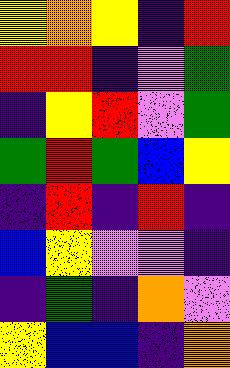[["yellow", "orange", "yellow", "indigo", "red"], ["red", "red", "indigo", "violet", "green"], ["indigo", "yellow", "red", "violet", "green"], ["green", "red", "green", "blue", "yellow"], ["indigo", "red", "indigo", "red", "indigo"], ["blue", "yellow", "violet", "violet", "indigo"], ["indigo", "green", "indigo", "orange", "violet"], ["yellow", "blue", "blue", "indigo", "orange"]]